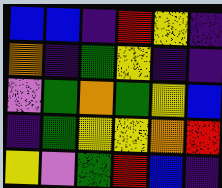[["blue", "blue", "indigo", "red", "yellow", "indigo"], ["orange", "indigo", "green", "yellow", "indigo", "indigo"], ["violet", "green", "orange", "green", "yellow", "blue"], ["indigo", "green", "yellow", "yellow", "orange", "red"], ["yellow", "violet", "green", "red", "blue", "indigo"]]